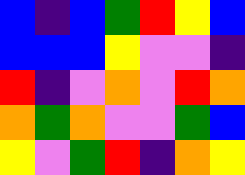[["blue", "indigo", "blue", "green", "red", "yellow", "blue"], ["blue", "blue", "blue", "yellow", "violet", "violet", "indigo"], ["red", "indigo", "violet", "orange", "violet", "red", "orange"], ["orange", "green", "orange", "violet", "violet", "green", "blue"], ["yellow", "violet", "green", "red", "indigo", "orange", "yellow"]]